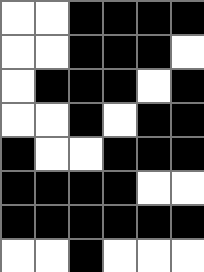[["white", "white", "black", "black", "black", "black"], ["white", "white", "black", "black", "black", "white"], ["white", "black", "black", "black", "white", "black"], ["white", "white", "black", "white", "black", "black"], ["black", "white", "white", "black", "black", "black"], ["black", "black", "black", "black", "white", "white"], ["black", "black", "black", "black", "black", "black"], ["white", "white", "black", "white", "white", "white"]]